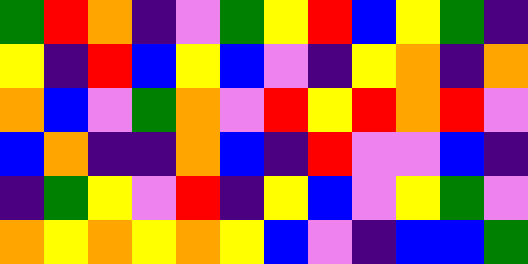[["green", "red", "orange", "indigo", "violet", "green", "yellow", "red", "blue", "yellow", "green", "indigo"], ["yellow", "indigo", "red", "blue", "yellow", "blue", "violet", "indigo", "yellow", "orange", "indigo", "orange"], ["orange", "blue", "violet", "green", "orange", "violet", "red", "yellow", "red", "orange", "red", "violet"], ["blue", "orange", "indigo", "indigo", "orange", "blue", "indigo", "red", "violet", "violet", "blue", "indigo"], ["indigo", "green", "yellow", "violet", "red", "indigo", "yellow", "blue", "violet", "yellow", "green", "violet"], ["orange", "yellow", "orange", "yellow", "orange", "yellow", "blue", "violet", "indigo", "blue", "blue", "green"]]